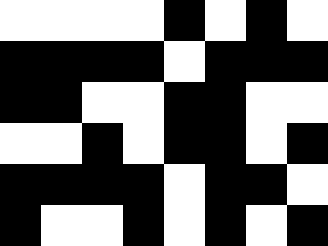[["white", "white", "white", "white", "black", "white", "black", "white"], ["black", "black", "black", "black", "white", "black", "black", "black"], ["black", "black", "white", "white", "black", "black", "white", "white"], ["white", "white", "black", "white", "black", "black", "white", "black"], ["black", "black", "black", "black", "white", "black", "black", "white"], ["black", "white", "white", "black", "white", "black", "white", "black"]]